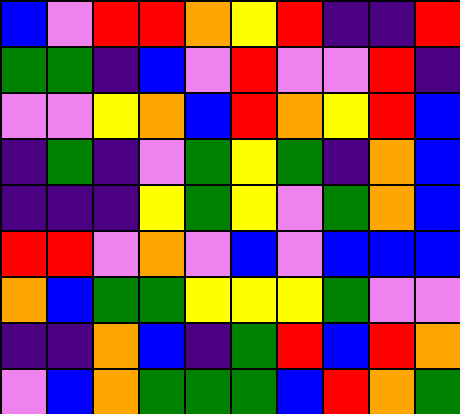[["blue", "violet", "red", "red", "orange", "yellow", "red", "indigo", "indigo", "red"], ["green", "green", "indigo", "blue", "violet", "red", "violet", "violet", "red", "indigo"], ["violet", "violet", "yellow", "orange", "blue", "red", "orange", "yellow", "red", "blue"], ["indigo", "green", "indigo", "violet", "green", "yellow", "green", "indigo", "orange", "blue"], ["indigo", "indigo", "indigo", "yellow", "green", "yellow", "violet", "green", "orange", "blue"], ["red", "red", "violet", "orange", "violet", "blue", "violet", "blue", "blue", "blue"], ["orange", "blue", "green", "green", "yellow", "yellow", "yellow", "green", "violet", "violet"], ["indigo", "indigo", "orange", "blue", "indigo", "green", "red", "blue", "red", "orange"], ["violet", "blue", "orange", "green", "green", "green", "blue", "red", "orange", "green"]]